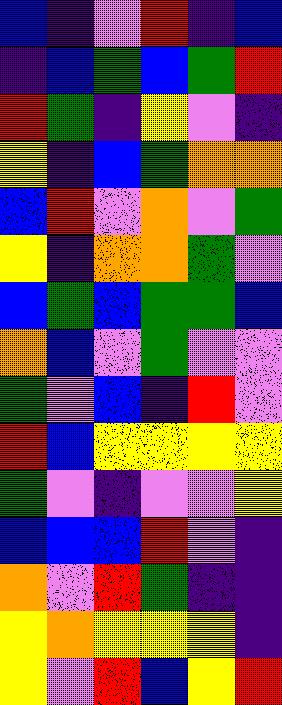[["blue", "indigo", "violet", "red", "indigo", "blue"], ["indigo", "blue", "green", "blue", "green", "red"], ["red", "green", "indigo", "yellow", "violet", "indigo"], ["yellow", "indigo", "blue", "green", "orange", "orange"], ["blue", "red", "violet", "orange", "violet", "green"], ["yellow", "indigo", "orange", "orange", "green", "violet"], ["blue", "green", "blue", "green", "green", "blue"], ["orange", "blue", "violet", "green", "violet", "violet"], ["green", "violet", "blue", "indigo", "red", "violet"], ["red", "blue", "yellow", "yellow", "yellow", "yellow"], ["green", "violet", "indigo", "violet", "violet", "yellow"], ["blue", "blue", "blue", "red", "violet", "indigo"], ["orange", "violet", "red", "green", "indigo", "indigo"], ["yellow", "orange", "yellow", "yellow", "yellow", "indigo"], ["yellow", "violet", "red", "blue", "yellow", "red"]]